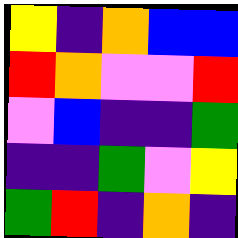[["yellow", "indigo", "orange", "blue", "blue"], ["red", "orange", "violet", "violet", "red"], ["violet", "blue", "indigo", "indigo", "green"], ["indigo", "indigo", "green", "violet", "yellow"], ["green", "red", "indigo", "orange", "indigo"]]